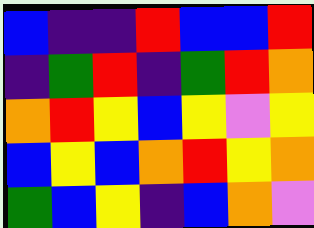[["blue", "indigo", "indigo", "red", "blue", "blue", "red"], ["indigo", "green", "red", "indigo", "green", "red", "orange"], ["orange", "red", "yellow", "blue", "yellow", "violet", "yellow"], ["blue", "yellow", "blue", "orange", "red", "yellow", "orange"], ["green", "blue", "yellow", "indigo", "blue", "orange", "violet"]]